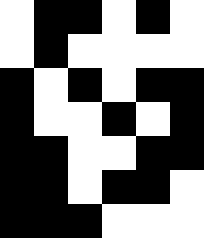[["white", "black", "black", "white", "black", "white"], ["white", "black", "white", "white", "white", "white"], ["black", "white", "black", "white", "black", "black"], ["black", "white", "white", "black", "white", "black"], ["black", "black", "white", "white", "black", "black"], ["black", "black", "white", "black", "black", "white"], ["black", "black", "black", "white", "white", "white"]]